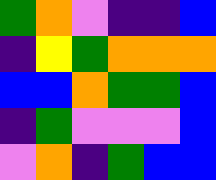[["green", "orange", "violet", "indigo", "indigo", "blue"], ["indigo", "yellow", "green", "orange", "orange", "orange"], ["blue", "blue", "orange", "green", "green", "blue"], ["indigo", "green", "violet", "violet", "violet", "blue"], ["violet", "orange", "indigo", "green", "blue", "blue"]]